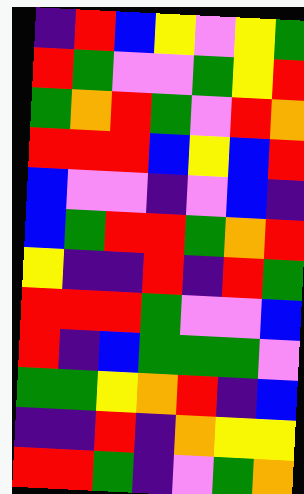[["indigo", "red", "blue", "yellow", "violet", "yellow", "green"], ["red", "green", "violet", "violet", "green", "yellow", "red"], ["green", "orange", "red", "green", "violet", "red", "orange"], ["red", "red", "red", "blue", "yellow", "blue", "red"], ["blue", "violet", "violet", "indigo", "violet", "blue", "indigo"], ["blue", "green", "red", "red", "green", "orange", "red"], ["yellow", "indigo", "indigo", "red", "indigo", "red", "green"], ["red", "red", "red", "green", "violet", "violet", "blue"], ["red", "indigo", "blue", "green", "green", "green", "violet"], ["green", "green", "yellow", "orange", "red", "indigo", "blue"], ["indigo", "indigo", "red", "indigo", "orange", "yellow", "yellow"], ["red", "red", "green", "indigo", "violet", "green", "orange"]]